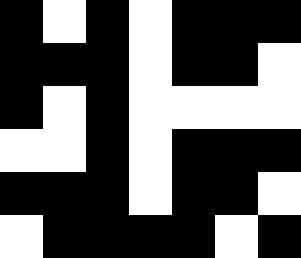[["black", "white", "black", "white", "black", "black", "black"], ["black", "black", "black", "white", "black", "black", "white"], ["black", "white", "black", "white", "white", "white", "white"], ["white", "white", "black", "white", "black", "black", "black"], ["black", "black", "black", "white", "black", "black", "white"], ["white", "black", "black", "black", "black", "white", "black"]]